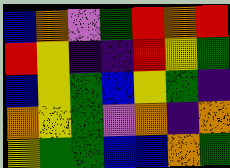[["blue", "orange", "violet", "green", "red", "orange", "red"], ["red", "yellow", "indigo", "indigo", "red", "yellow", "green"], ["blue", "yellow", "green", "blue", "yellow", "green", "indigo"], ["orange", "yellow", "green", "violet", "orange", "indigo", "orange"], ["yellow", "green", "green", "blue", "blue", "orange", "green"]]